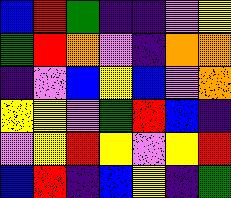[["blue", "red", "green", "indigo", "indigo", "violet", "yellow"], ["green", "red", "orange", "violet", "indigo", "orange", "orange"], ["indigo", "violet", "blue", "yellow", "blue", "violet", "orange"], ["yellow", "yellow", "violet", "green", "red", "blue", "indigo"], ["violet", "yellow", "red", "yellow", "violet", "yellow", "red"], ["blue", "red", "indigo", "blue", "yellow", "indigo", "green"]]